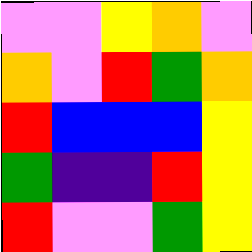[["violet", "violet", "yellow", "orange", "violet"], ["orange", "violet", "red", "green", "orange"], ["red", "blue", "blue", "blue", "yellow"], ["green", "indigo", "indigo", "red", "yellow"], ["red", "violet", "violet", "green", "yellow"]]